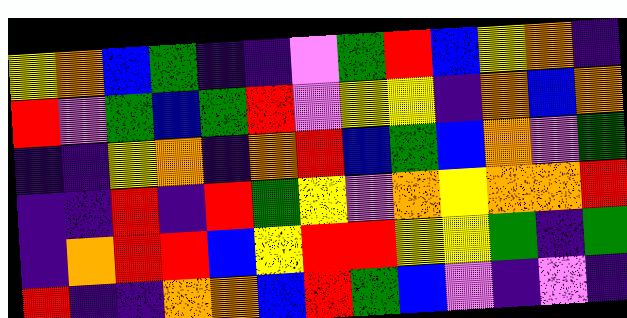[["yellow", "orange", "blue", "green", "indigo", "indigo", "violet", "green", "red", "blue", "yellow", "orange", "indigo"], ["red", "violet", "green", "blue", "green", "red", "violet", "yellow", "yellow", "indigo", "orange", "blue", "orange"], ["indigo", "indigo", "yellow", "orange", "indigo", "orange", "red", "blue", "green", "blue", "orange", "violet", "green"], ["indigo", "indigo", "red", "indigo", "red", "green", "yellow", "violet", "orange", "yellow", "orange", "orange", "red"], ["indigo", "orange", "red", "red", "blue", "yellow", "red", "red", "yellow", "yellow", "green", "indigo", "green"], ["red", "indigo", "indigo", "orange", "orange", "blue", "red", "green", "blue", "violet", "indigo", "violet", "indigo"]]